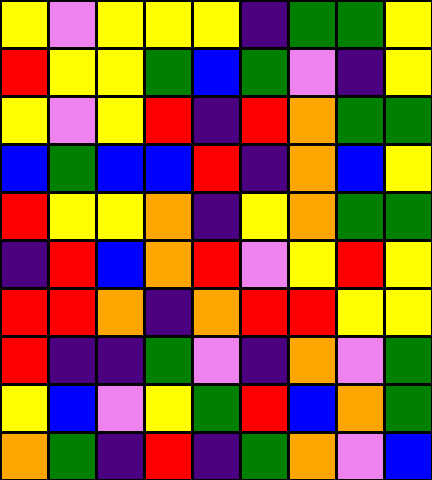[["yellow", "violet", "yellow", "yellow", "yellow", "indigo", "green", "green", "yellow"], ["red", "yellow", "yellow", "green", "blue", "green", "violet", "indigo", "yellow"], ["yellow", "violet", "yellow", "red", "indigo", "red", "orange", "green", "green"], ["blue", "green", "blue", "blue", "red", "indigo", "orange", "blue", "yellow"], ["red", "yellow", "yellow", "orange", "indigo", "yellow", "orange", "green", "green"], ["indigo", "red", "blue", "orange", "red", "violet", "yellow", "red", "yellow"], ["red", "red", "orange", "indigo", "orange", "red", "red", "yellow", "yellow"], ["red", "indigo", "indigo", "green", "violet", "indigo", "orange", "violet", "green"], ["yellow", "blue", "violet", "yellow", "green", "red", "blue", "orange", "green"], ["orange", "green", "indigo", "red", "indigo", "green", "orange", "violet", "blue"]]